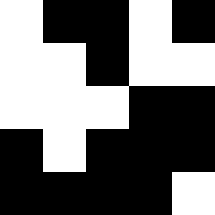[["white", "black", "black", "white", "black"], ["white", "white", "black", "white", "white"], ["white", "white", "white", "black", "black"], ["black", "white", "black", "black", "black"], ["black", "black", "black", "black", "white"]]